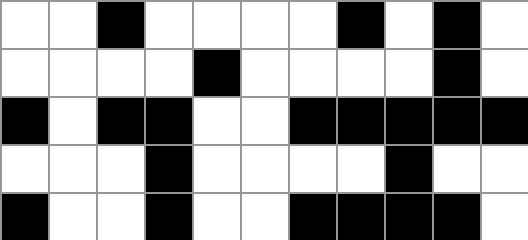[["white", "white", "black", "white", "white", "white", "white", "black", "white", "black", "white"], ["white", "white", "white", "white", "black", "white", "white", "white", "white", "black", "white"], ["black", "white", "black", "black", "white", "white", "black", "black", "black", "black", "black"], ["white", "white", "white", "black", "white", "white", "white", "white", "black", "white", "white"], ["black", "white", "white", "black", "white", "white", "black", "black", "black", "black", "white"]]